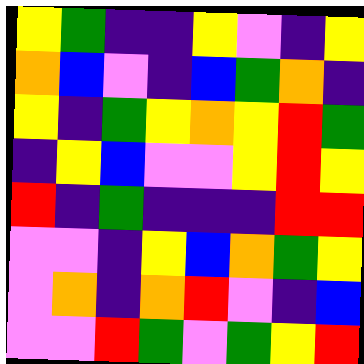[["yellow", "green", "indigo", "indigo", "yellow", "violet", "indigo", "yellow"], ["orange", "blue", "violet", "indigo", "blue", "green", "orange", "indigo"], ["yellow", "indigo", "green", "yellow", "orange", "yellow", "red", "green"], ["indigo", "yellow", "blue", "violet", "violet", "yellow", "red", "yellow"], ["red", "indigo", "green", "indigo", "indigo", "indigo", "red", "red"], ["violet", "violet", "indigo", "yellow", "blue", "orange", "green", "yellow"], ["violet", "orange", "indigo", "orange", "red", "violet", "indigo", "blue"], ["violet", "violet", "red", "green", "violet", "green", "yellow", "red"]]